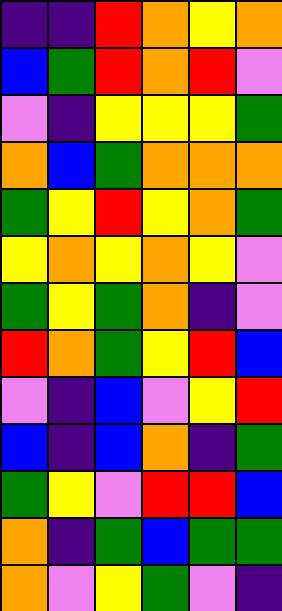[["indigo", "indigo", "red", "orange", "yellow", "orange"], ["blue", "green", "red", "orange", "red", "violet"], ["violet", "indigo", "yellow", "yellow", "yellow", "green"], ["orange", "blue", "green", "orange", "orange", "orange"], ["green", "yellow", "red", "yellow", "orange", "green"], ["yellow", "orange", "yellow", "orange", "yellow", "violet"], ["green", "yellow", "green", "orange", "indigo", "violet"], ["red", "orange", "green", "yellow", "red", "blue"], ["violet", "indigo", "blue", "violet", "yellow", "red"], ["blue", "indigo", "blue", "orange", "indigo", "green"], ["green", "yellow", "violet", "red", "red", "blue"], ["orange", "indigo", "green", "blue", "green", "green"], ["orange", "violet", "yellow", "green", "violet", "indigo"]]